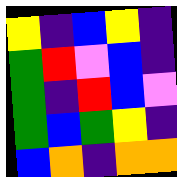[["yellow", "indigo", "blue", "yellow", "indigo"], ["green", "red", "violet", "blue", "indigo"], ["green", "indigo", "red", "blue", "violet"], ["green", "blue", "green", "yellow", "indigo"], ["blue", "orange", "indigo", "orange", "orange"]]